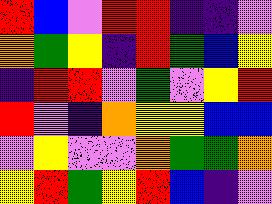[["red", "blue", "violet", "red", "red", "indigo", "indigo", "violet"], ["orange", "green", "yellow", "indigo", "red", "green", "blue", "yellow"], ["indigo", "red", "red", "violet", "green", "violet", "yellow", "red"], ["red", "violet", "indigo", "orange", "yellow", "yellow", "blue", "blue"], ["violet", "yellow", "violet", "violet", "orange", "green", "green", "orange"], ["yellow", "red", "green", "yellow", "red", "blue", "indigo", "violet"]]